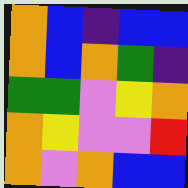[["orange", "blue", "indigo", "blue", "blue"], ["orange", "blue", "orange", "green", "indigo"], ["green", "green", "violet", "yellow", "orange"], ["orange", "yellow", "violet", "violet", "red"], ["orange", "violet", "orange", "blue", "blue"]]